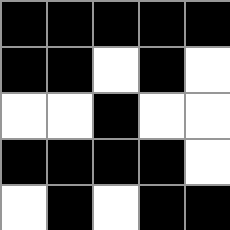[["black", "black", "black", "black", "black"], ["black", "black", "white", "black", "white"], ["white", "white", "black", "white", "white"], ["black", "black", "black", "black", "white"], ["white", "black", "white", "black", "black"]]